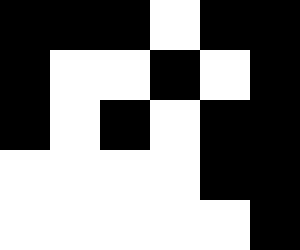[["black", "black", "black", "white", "black", "black"], ["black", "white", "white", "black", "white", "black"], ["black", "white", "black", "white", "black", "black"], ["white", "white", "white", "white", "black", "black"], ["white", "white", "white", "white", "white", "black"]]